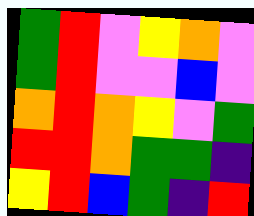[["green", "red", "violet", "yellow", "orange", "violet"], ["green", "red", "violet", "violet", "blue", "violet"], ["orange", "red", "orange", "yellow", "violet", "green"], ["red", "red", "orange", "green", "green", "indigo"], ["yellow", "red", "blue", "green", "indigo", "red"]]